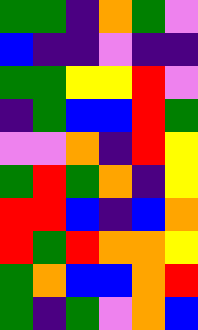[["green", "green", "indigo", "orange", "green", "violet"], ["blue", "indigo", "indigo", "violet", "indigo", "indigo"], ["green", "green", "yellow", "yellow", "red", "violet"], ["indigo", "green", "blue", "blue", "red", "green"], ["violet", "violet", "orange", "indigo", "red", "yellow"], ["green", "red", "green", "orange", "indigo", "yellow"], ["red", "red", "blue", "indigo", "blue", "orange"], ["red", "green", "red", "orange", "orange", "yellow"], ["green", "orange", "blue", "blue", "orange", "red"], ["green", "indigo", "green", "violet", "orange", "blue"]]